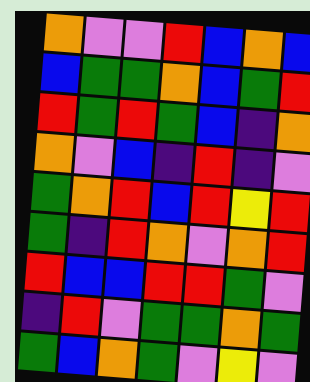[["orange", "violet", "violet", "red", "blue", "orange", "blue"], ["blue", "green", "green", "orange", "blue", "green", "red"], ["red", "green", "red", "green", "blue", "indigo", "orange"], ["orange", "violet", "blue", "indigo", "red", "indigo", "violet"], ["green", "orange", "red", "blue", "red", "yellow", "red"], ["green", "indigo", "red", "orange", "violet", "orange", "red"], ["red", "blue", "blue", "red", "red", "green", "violet"], ["indigo", "red", "violet", "green", "green", "orange", "green"], ["green", "blue", "orange", "green", "violet", "yellow", "violet"]]